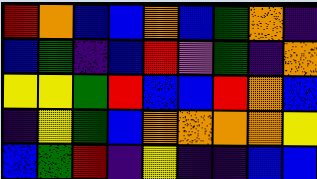[["red", "orange", "blue", "blue", "orange", "blue", "green", "orange", "indigo"], ["blue", "green", "indigo", "blue", "red", "violet", "green", "indigo", "orange"], ["yellow", "yellow", "green", "red", "blue", "blue", "red", "orange", "blue"], ["indigo", "yellow", "green", "blue", "orange", "orange", "orange", "orange", "yellow"], ["blue", "green", "red", "indigo", "yellow", "indigo", "indigo", "blue", "blue"]]